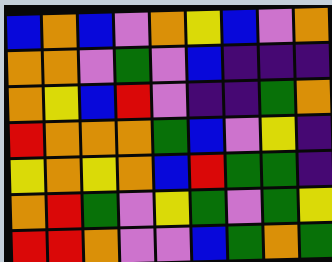[["blue", "orange", "blue", "violet", "orange", "yellow", "blue", "violet", "orange"], ["orange", "orange", "violet", "green", "violet", "blue", "indigo", "indigo", "indigo"], ["orange", "yellow", "blue", "red", "violet", "indigo", "indigo", "green", "orange"], ["red", "orange", "orange", "orange", "green", "blue", "violet", "yellow", "indigo"], ["yellow", "orange", "yellow", "orange", "blue", "red", "green", "green", "indigo"], ["orange", "red", "green", "violet", "yellow", "green", "violet", "green", "yellow"], ["red", "red", "orange", "violet", "violet", "blue", "green", "orange", "green"]]